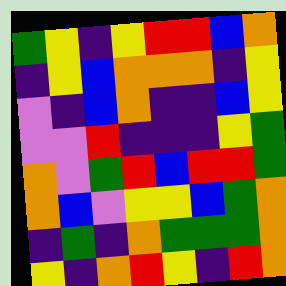[["green", "yellow", "indigo", "yellow", "red", "red", "blue", "orange"], ["indigo", "yellow", "blue", "orange", "orange", "orange", "indigo", "yellow"], ["violet", "indigo", "blue", "orange", "indigo", "indigo", "blue", "yellow"], ["violet", "violet", "red", "indigo", "indigo", "indigo", "yellow", "green"], ["orange", "violet", "green", "red", "blue", "red", "red", "green"], ["orange", "blue", "violet", "yellow", "yellow", "blue", "green", "orange"], ["indigo", "green", "indigo", "orange", "green", "green", "green", "orange"], ["yellow", "indigo", "orange", "red", "yellow", "indigo", "red", "orange"]]